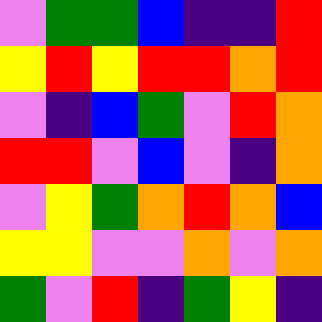[["violet", "green", "green", "blue", "indigo", "indigo", "red"], ["yellow", "red", "yellow", "red", "red", "orange", "red"], ["violet", "indigo", "blue", "green", "violet", "red", "orange"], ["red", "red", "violet", "blue", "violet", "indigo", "orange"], ["violet", "yellow", "green", "orange", "red", "orange", "blue"], ["yellow", "yellow", "violet", "violet", "orange", "violet", "orange"], ["green", "violet", "red", "indigo", "green", "yellow", "indigo"]]